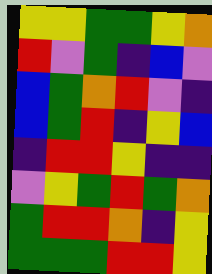[["yellow", "yellow", "green", "green", "yellow", "orange"], ["red", "violet", "green", "indigo", "blue", "violet"], ["blue", "green", "orange", "red", "violet", "indigo"], ["blue", "green", "red", "indigo", "yellow", "blue"], ["indigo", "red", "red", "yellow", "indigo", "indigo"], ["violet", "yellow", "green", "red", "green", "orange"], ["green", "red", "red", "orange", "indigo", "yellow"], ["green", "green", "green", "red", "red", "yellow"]]